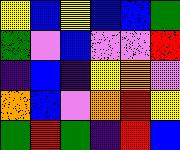[["yellow", "blue", "yellow", "blue", "blue", "green"], ["green", "violet", "blue", "violet", "violet", "red"], ["indigo", "blue", "indigo", "yellow", "orange", "violet"], ["orange", "blue", "violet", "orange", "red", "yellow"], ["green", "red", "green", "indigo", "red", "blue"]]